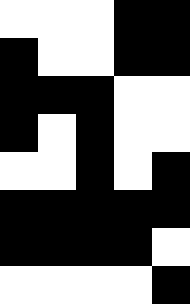[["white", "white", "white", "black", "black"], ["black", "white", "white", "black", "black"], ["black", "black", "black", "white", "white"], ["black", "white", "black", "white", "white"], ["white", "white", "black", "white", "black"], ["black", "black", "black", "black", "black"], ["black", "black", "black", "black", "white"], ["white", "white", "white", "white", "black"]]